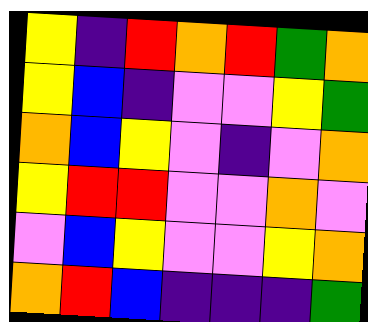[["yellow", "indigo", "red", "orange", "red", "green", "orange"], ["yellow", "blue", "indigo", "violet", "violet", "yellow", "green"], ["orange", "blue", "yellow", "violet", "indigo", "violet", "orange"], ["yellow", "red", "red", "violet", "violet", "orange", "violet"], ["violet", "blue", "yellow", "violet", "violet", "yellow", "orange"], ["orange", "red", "blue", "indigo", "indigo", "indigo", "green"]]